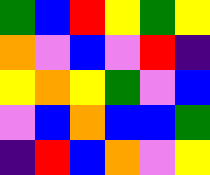[["green", "blue", "red", "yellow", "green", "yellow"], ["orange", "violet", "blue", "violet", "red", "indigo"], ["yellow", "orange", "yellow", "green", "violet", "blue"], ["violet", "blue", "orange", "blue", "blue", "green"], ["indigo", "red", "blue", "orange", "violet", "yellow"]]